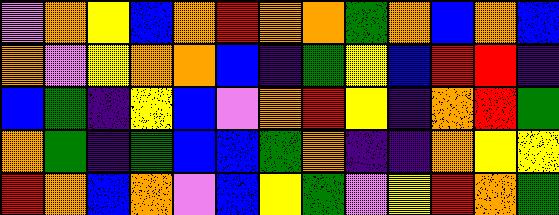[["violet", "orange", "yellow", "blue", "orange", "red", "orange", "orange", "green", "orange", "blue", "orange", "blue"], ["orange", "violet", "yellow", "orange", "orange", "blue", "indigo", "green", "yellow", "blue", "red", "red", "indigo"], ["blue", "green", "indigo", "yellow", "blue", "violet", "orange", "red", "yellow", "indigo", "orange", "red", "green"], ["orange", "green", "indigo", "green", "blue", "blue", "green", "orange", "indigo", "indigo", "orange", "yellow", "yellow"], ["red", "orange", "blue", "orange", "violet", "blue", "yellow", "green", "violet", "yellow", "red", "orange", "green"]]